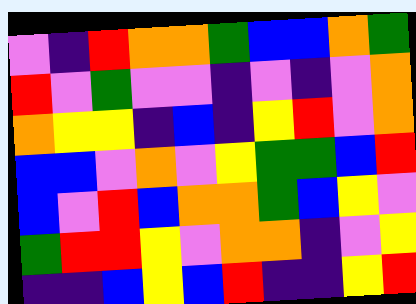[["violet", "indigo", "red", "orange", "orange", "green", "blue", "blue", "orange", "green"], ["red", "violet", "green", "violet", "violet", "indigo", "violet", "indigo", "violet", "orange"], ["orange", "yellow", "yellow", "indigo", "blue", "indigo", "yellow", "red", "violet", "orange"], ["blue", "blue", "violet", "orange", "violet", "yellow", "green", "green", "blue", "red"], ["blue", "violet", "red", "blue", "orange", "orange", "green", "blue", "yellow", "violet"], ["green", "red", "red", "yellow", "violet", "orange", "orange", "indigo", "violet", "yellow"], ["indigo", "indigo", "blue", "yellow", "blue", "red", "indigo", "indigo", "yellow", "red"]]